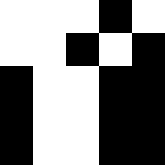[["white", "white", "white", "black", "white"], ["white", "white", "black", "white", "black"], ["black", "white", "white", "black", "black"], ["black", "white", "white", "black", "black"], ["black", "white", "white", "black", "black"]]